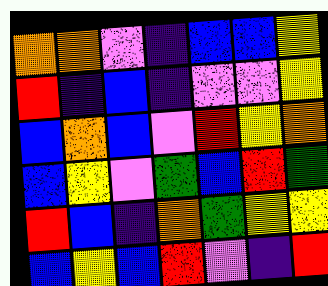[["orange", "orange", "violet", "indigo", "blue", "blue", "yellow"], ["red", "indigo", "blue", "indigo", "violet", "violet", "yellow"], ["blue", "orange", "blue", "violet", "red", "yellow", "orange"], ["blue", "yellow", "violet", "green", "blue", "red", "green"], ["red", "blue", "indigo", "orange", "green", "yellow", "yellow"], ["blue", "yellow", "blue", "red", "violet", "indigo", "red"]]